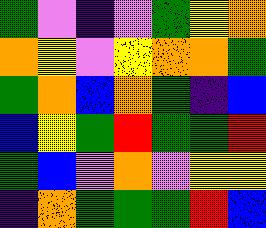[["green", "violet", "indigo", "violet", "green", "yellow", "orange"], ["orange", "yellow", "violet", "yellow", "orange", "orange", "green"], ["green", "orange", "blue", "orange", "green", "indigo", "blue"], ["blue", "yellow", "green", "red", "green", "green", "red"], ["green", "blue", "violet", "orange", "violet", "yellow", "yellow"], ["indigo", "orange", "green", "green", "green", "red", "blue"]]